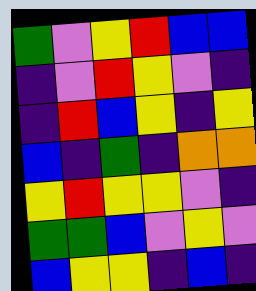[["green", "violet", "yellow", "red", "blue", "blue"], ["indigo", "violet", "red", "yellow", "violet", "indigo"], ["indigo", "red", "blue", "yellow", "indigo", "yellow"], ["blue", "indigo", "green", "indigo", "orange", "orange"], ["yellow", "red", "yellow", "yellow", "violet", "indigo"], ["green", "green", "blue", "violet", "yellow", "violet"], ["blue", "yellow", "yellow", "indigo", "blue", "indigo"]]